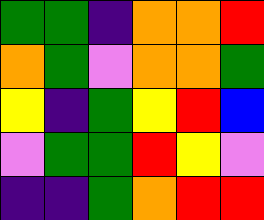[["green", "green", "indigo", "orange", "orange", "red"], ["orange", "green", "violet", "orange", "orange", "green"], ["yellow", "indigo", "green", "yellow", "red", "blue"], ["violet", "green", "green", "red", "yellow", "violet"], ["indigo", "indigo", "green", "orange", "red", "red"]]